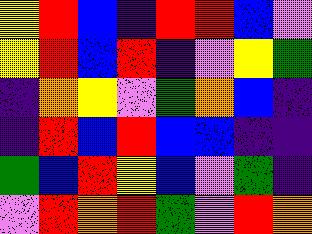[["yellow", "red", "blue", "indigo", "red", "red", "blue", "violet"], ["yellow", "red", "blue", "red", "indigo", "violet", "yellow", "green"], ["indigo", "orange", "yellow", "violet", "green", "orange", "blue", "indigo"], ["indigo", "red", "blue", "red", "blue", "blue", "indigo", "indigo"], ["green", "blue", "red", "yellow", "blue", "violet", "green", "indigo"], ["violet", "red", "orange", "red", "green", "violet", "red", "orange"]]